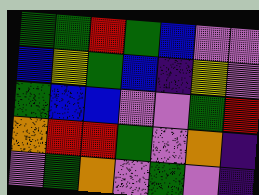[["green", "green", "red", "green", "blue", "violet", "violet"], ["blue", "yellow", "green", "blue", "indigo", "yellow", "violet"], ["green", "blue", "blue", "violet", "violet", "green", "red"], ["orange", "red", "red", "green", "violet", "orange", "indigo"], ["violet", "green", "orange", "violet", "green", "violet", "indigo"]]